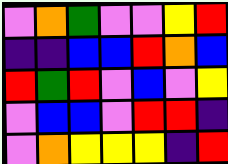[["violet", "orange", "green", "violet", "violet", "yellow", "red"], ["indigo", "indigo", "blue", "blue", "red", "orange", "blue"], ["red", "green", "red", "violet", "blue", "violet", "yellow"], ["violet", "blue", "blue", "violet", "red", "red", "indigo"], ["violet", "orange", "yellow", "yellow", "yellow", "indigo", "red"]]